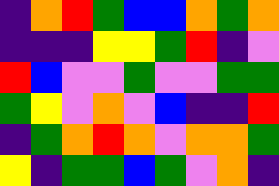[["indigo", "orange", "red", "green", "blue", "blue", "orange", "green", "orange"], ["indigo", "indigo", "indigo", "yellow", "yellow", "green", "red", "indigo", "violet"], ["red", "blue", "violet", "violet", "green", "violet", "violet", "green", "green"], ["green", "yellow", "violet", "orange", "violet", "blue", "indigo", "indigo", "red"], ["indigo", "green", "orange", "red", "orange", "violet", "orange", "orange", "green"], ["yellow", "indigo", "green", "green", "blue", "green", "violet", "orange", "indigo"]]